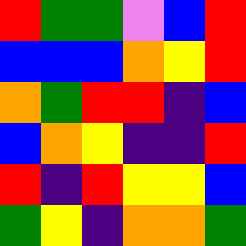[["red", "green", "green", "violet", "blue", "red"], ["blue", "blue", "blue", "orange", "yellow", "red"], ["orange", "green", "red", "red", "indigo", "blue"], ["blue", "orange", "yellow", "indigo", "indigo", "red"], ["red", "indigo", "red", "yellow", "yellow", "blue"], ["green", "yellow", "indigo", "orange", "orange", "green"]]